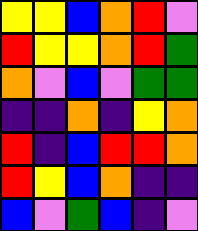[["yellow", "yellow", "blue", "orange", "red", "violet"], ["red", "yellow", "yellow", "orange", "red", "green"], ["orange", "violet", "blue", "violet", "green", "green"], ["indigo", "indigo", "orange", "indigo", "yellow", "orange"], ["red", "indigo", "blue", "red", "red", "orange"], ["red", "yellow", "blue", "orange", "indigo", "indigo"], ["blue", "violet", "green", "blue", "indigo", "violet"]]